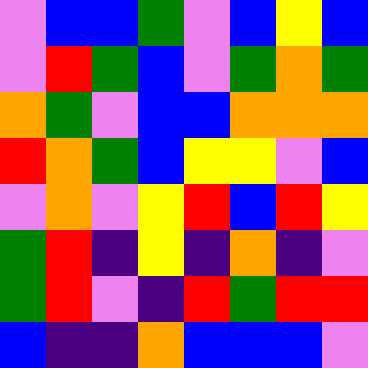[["violet", "blue", "blue", "green", "violet", "blue", "yellow", "blue"], ["violet", "red", "green", "blue", "violet", "green", "orange", "green"], ["orange", "green", "violet", "blue", "blue", "orange", "orange", "orange"], ["red", "orange", "green", "blue", "yellow", "yellow", "violet", "blue"], ["violet", "orange", "violet", "yellow", "red", "blue", "red", "yellow"], ["green", "red", "indigo", "yellow", "indigo", "orange", "indigo", "violet"], ["green", "red", "violet", "indigo", "red", "green", "red", "red"], ["blue", "indigo", "indigo", "orange", "blue", "blue", "blue", "violet"]]